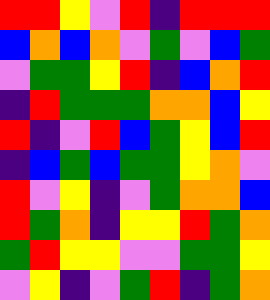[["red", "red", "yellow", "violet", "red", "indigo", "red", "red", "red"], ["blue", "orange", "blue", "orange", "violet", "green", "violet", "blue", "green"], ["violet", "green", "green", "yellow", "red", "indigo", "blue", "orange", "red"], ["indigo", "red", "green", "green", "green", "orange", "orange", "blue", "yellow"], ["red", "indigo", "violet", "red", "blue", "green", "yellow", "blue", "red"], ["indigo", "blue", "green", "blue", "green", "green", "yellow", "orange", "violet"], ["red", "violet", "yellow", "indigo", "violet", "green", "orange", "orange", "blue"], ["red", "green", "orange", "indigo", "yellow", "yellow", "red", "green", "orange"], ["green", "red", "yellow", "yellow", "violet", "violet", "green", "green", "yellow"], ["violet", "yellow", "indigo", "violet", "green", "red", "indigo", "green", "orange"]]